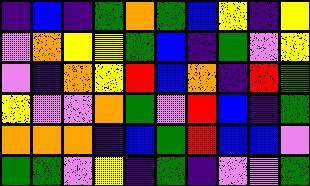[["indigo", "blue", "indigo", "green", "orange", "green", "blue", "yellow", "indigo", "yellow"], ["violet", "orange", "yellow", "yellow", "green", "blue", "indigo", "green", "violet", "yellow"], ["violet", "indigo", "orange", "yellow", "red", "blue", "orange", "indigo", "red", "green"], ["yellow", "violet", "violet", "orange", "green", "violet", "red", "blue", "indigo", "green"], ["orange", "orange", "orange", "indigo", "blue", "green", "red", "blue", "blue", "violet"], ["green", "green", "violet", "yellow", "indigo", "green", "indigo", "violet", "violet", "green"]]